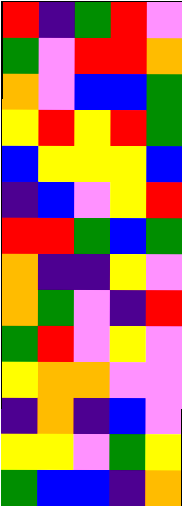[["red", "indigo", "green", "red", "violet"], ["green", "violet", "red", "red", "orange"], ["orange", "violet", "blue", "blue", "green"], ["yellow", "red", "yellow", "red", "green"], ["blue", "yellow", "yellow", "yellow", "blue"], ["indigo", "blue", "violet", "yellow", "red"], ["red", "red", "green", "blue", "green"], ["orange", "indigo", "indigo", "yellow", "violet"], ["orange", "green", "violet", "indigo", "red"], ["green", "red", "violet", "yellow", "violet"], ["yellow", "orange", "orange", "violet", "violet"], ["indigo", "orange", "indigo", "blue", "violet"], ["yellow", "yellow", "violet", "green", "yellow"], ["green", "blue", "blue", "indigo", "orange"]]